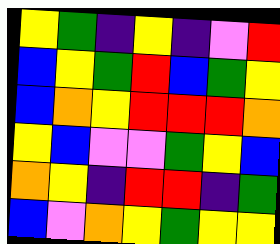[["yellow", "green", "indigo", "yellow", "indigo", "violet", "red"], ["blue", "yellow", "green", "red", "blue", "green", "yellow"], ["blue", "orange", "yellow", "red", "red", "red", "orange"], ["yellow", "blue", "violet", "violet", "green", "yellow", "blue"], ["orange", "yellow", "indigo", "red", "red", "indigo", "green"], ["blue", "violet", "orange", "yellow", "green", "yellow", "yellow"]]